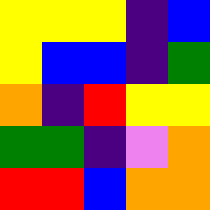[["yellow", "yellow", "yellow", "indigo", "blue"], ["yellow", "blue", "blue", "indigo", "green"], ["orange", "indigo", "red", "yellow", "yellow"], ["green", "green", "indigo", "violet", "orange"], ["red", "red", "blue", "orange", "orange"]]